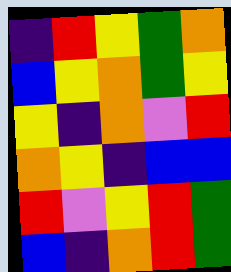[["indigo", "red", "yellow", "green", "orange"], ["blue", "yellow", "orange", "green", "yellow"], ["yellow", "indigo", "orange", "violet", "red"], ["orange", "yellow", "indigo", "blue", "blue"], ["red", "violet", "yellow", "red", "green"], ["blue", "indigo", "orange", "red", "green"]]